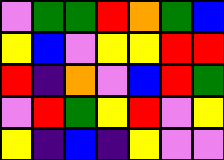[["violet", "green", "green", "red", "orange", "green", "blue"], ["yellow", "blue", "violet", "yellow", "yellow", "red", "red"], ["red", "indigo", "orange", "violet", "blue", "red", "green"], ["violet", "red", "green", "yellow", "red", "violet", "yellow"], ["yellow", "indigo", "blue", "indigo", "yellow", "violet", "violet"]]